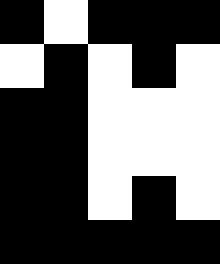[["black", "white", "black", "black", "black"], ["white", "black", "white", "black", "white"], ["black", "black", "white", "white", "white"], ["black", "black", "white", "white", "white"], ["black", "black", "white", "black", "white"], ["black", "black", "black", "black", "black"]]